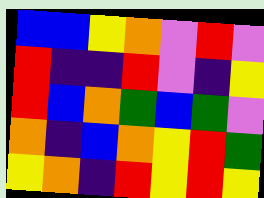[["blue", "blue", "yellow", "orange", "violet", "red", "violet"], ["red", "indigo", "indigo", "red", "violet", "indigo", "yellow"], ["red", "blue", "orange", "green", "blue", "green", "violet"], ["orange", "indigo", "blue", "orange", "yellow", "red", "green"], ["yellow", "orange", "indigo", "red", "yellow", "red", "yellow"]]